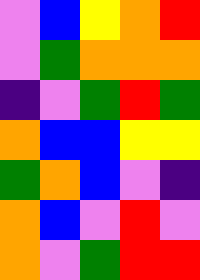[["violet", "blue", "yellow", "orange", "red"], ["violet", "green", "orange", "orange", "orange"], ["indigo", "violet", "green", "red", "green"], ["orange", "blue", "blue", "yellow", "yellow"], ["green", "orange", "blue", "violet", "indigo"], ["orange", "blue", "violet", "red", "violet"], ["orange", "violet", "green", "red", "red"]]